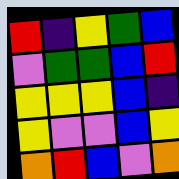[["red", "indigo", "yellow", "green", "blue"], ["violet", "green", "green", "blue", "red"], ["yellow", "yellow", "yellow", "blue", "indigo"], ["yellow", "violet", "violet", "blue", "yellow"], ["orange", "red", "blue", "violet", "orange"]]